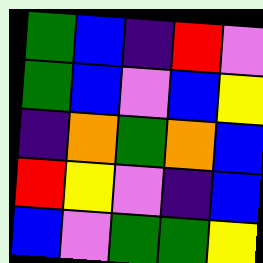[["green", "blue", "indigo", "red", "violet"], ["green", "blue", "violet", "blue", "yellow"], ["indigo", "orange", "green", "orange", "blue"], ["red", "yellow", "violet", "indigo", "blue"], ["blue", "violet", "green", "green", "yellow"]]